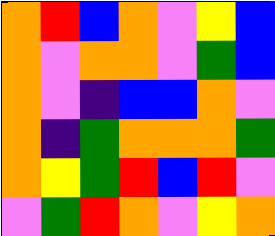[["orange", "red", "blue", "orange", "violet", "yellow", "blue"], ["orange", "violet", "orange", "orange", "violet", "green", "blue"], ["orange", "violet", "indigo", "blue", "blue", "orange", "violet"], ["orange", "indigo", "green", "orange", "orange", "orange", "green"], ["orange", "yellow", "green", "red", "blue", "red", "violet"], ["violet", "green", "red", "orange", "violet", "yellow", "orange"]]